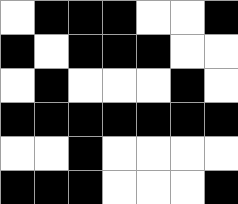[["white", "black", "black", "black", "white", "white", "black"], ["black", "white", "black", "black", "black", "white", "white"], ["white", "black", "white", "white", "white", "black", "white"], ["black", "black", "black", "black", "black", "black", "black"], ["white", "white", "black", "white", "white", "white", "white"], ["black", "black", "black", "white", "white", "white", "black"]]